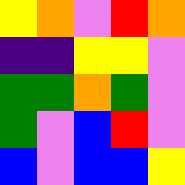[["yellow", "orange", "violet", "red", "orange"], ["indigo", "indigo", "yellow", "yellow", "violet"], ["green", "green", "orange", "green", "violet"], ["green", "violet", "blue", "red", "violet"], ["blue", "violet", "blue", "blue", "yellow"]]